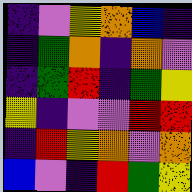[["indigo", "violet", "yellow", "orange", "blue", "indigo"], ["indigo", "green", "orange", "indigo", "orange", "violet"], ["indigo", "green", "red", "indigo", "green", "yellow"], ["yellow", "indigo", "violet", "violet", "red", "red"], ["indigo", "red", "yellow", "orange", "violet", "orange"], ["blue", "violet", "indigo", "red", "green", "yellow"]]